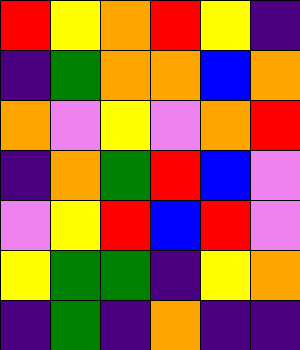[["red", "yellow", "orange", "red", "yellow", "indigo"], ["indigo", "green", "orange", "orange", "blue", "orange"], ["orange", "violet", "yellow", "violet", "orange", "red"], ["indigo", "orange", "green", "red", "blue", "violet"], ["violet", "yellow", "red", "blue", "red", "violet"], ["yellow", "green", "green", "indigo", "yellow", "orange"], ["indigo", "green", "indigo", "orange", "indigo", "indigo"]]